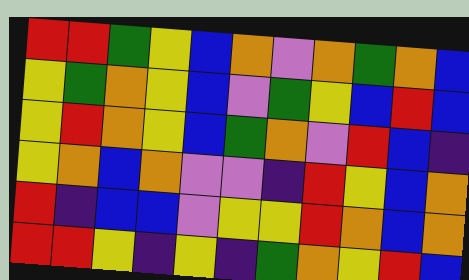[["red", "red", "green", "yellow", "blue", "orange", "violet", "orange", "green", "orange", "blue"], ["yellow", "green", "orange", "yellow", "blue", "violet", "green", "yellow", "blue", "red", "blue"], ["yellow", "red", "orange", "yellow", "blue", "green", "orange", "violet", "red", "blue", "indigo"], ["yellow", "orange", "blue", "orange", "violet", "violet", "indigo", "red", "yellow", "blue", "orange"], ["red", "indigo", "blue", "blue", "violet", "yellow", "yellow", "red", "orange", "blue", "orange"], ["red", "red", "yellow", "indigo", "yellow", "indigo", "green", "orange", "yellow", "red", "blue"]]